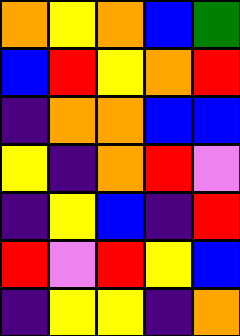[["orange", "yellow", "orange", "blue", "green"], ["blue", "red", "yellow", "orange", "red"], ["indigo", "orange", "orange", "blue", "blue"], ["yellow", "indigo", "orange", "red", "violet"], ["indigo", "yellow", "blue", "indigo", "red"], ["red", "violet", "red", "yellow", "blue"], ["indigo", "yellow", "yellow", "indigo", "orange"]]